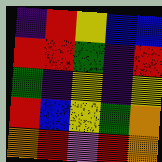[["indigo", "red", "yellow", "blue", "blue"], ["red", "red", "green", "indigo", "red"], ["green", "indigo", "yellow", "indigo", "yellow"], ["red", "blue", "yellow", "green", "orange"], ["orange", "red", "violet", "red", "orange"]]